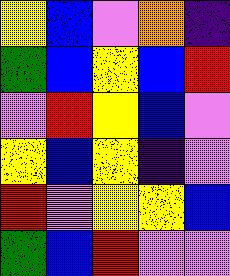[["yellow", "blue", "violet", "orange", "indigo"], ["green", "blue", "yellow", "blue", "red"], ["violet", "red", "yellow", "blue", "violet"], ["yellow", "blue", "yellow", "indigo", "violet"], ["red", "violet", "yellow", "yellow", "blue"], ["green", "blue", "red", "violet", "violet"]]